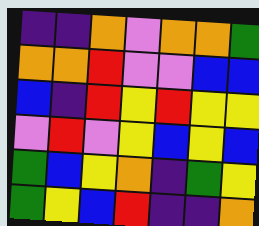[["indigo", "indigo", "orange", "violet", "orange", "orange", "green"], ["orange", "orange", "red", "violet", "violet", "blue", "blue"], ["blue", "indigo", "red", "yellow", "red", "yellow", "yellow"], ["violet", "red", "violet", "yellow", "blue", "yellow", "blue"], ["green", "blue", "yellow", "orange", "indigo", "green", "yellow"], ["green", "yellow", "blue", "red", "indigo", "indigo", "orange"]]